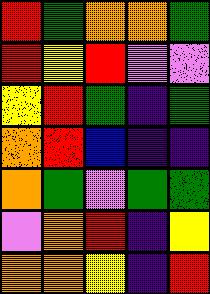[["red", "green", "orange", "orange", "green"], ["red", "yellow", "red", "violet", "violet"], ["yellow", "red", "green", "indigo", "green"], ["orange", "red", "blue", "indigo", "indigo"], ["orange", "green", "violet", "green", "green"], ["violet", "orange", "red", "indigo", "yellow"], ["orange", "orange", "yellow", "indigo", "red"]]